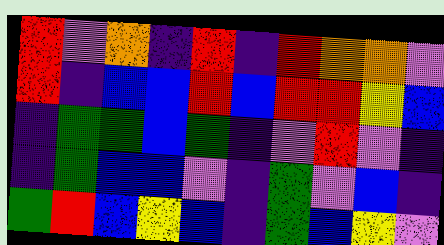[["red", "violet", "orange", "indigo", "red", "indigo", "red", "orange", "orange", "violet"], ["red", "indigo", "blue", "blue", "red", "blue", "red", "red", "yellow", "blue"], ["indigo", "green", "green", "blue", "green", "indigo", "violet", "red", "violet", "indigo"], ["indigo", "green", "blue", "blue", "violet", "indigo", "green", "violet", "blue", "indigo"], ["green", "red", "blue", "yellow", "blue", "indigo", "green", "blue", "yellow", "violet"]]